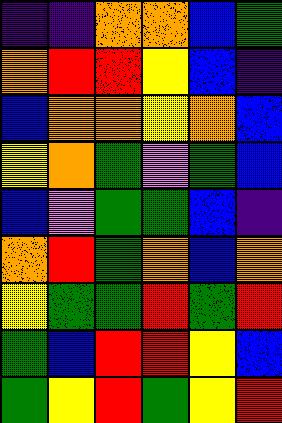[["indigo", "indigo", "orange", "orange", "blue", "green"], ["orange", "red", "red", "yellow", "blue", "indigo"], ["blue", "orange", "orange", "yellow", "orange", "blue"], ["yellow", "orange", "green", "violet", "green", "blue"], ["blue", "violet", "green", "green", "blue", "indigo"], ["orange", "red", "green", "orange", "blue", "orange"], ["yellow", "green", "green", "red", "green", "red"], ["green", "blue", "red", "red", "yellow", "blue"], ["green", "yellow", "red", "green", "yellow", "red"]]